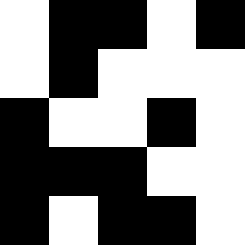[["white", "black", "black", "white", "black"], ["white", "black", "white", "white", "white"], ["black", "white", "white", "black", "white"], ["black", "black", "black", "white", "white"], ["black", "white", "black", "black", "white"]]